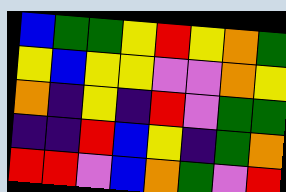[["blue", "green", "green", "yellow", "red", "yellow", "orange", "green"], ["yellow", "blue", "yellow", "yellow", "violet", "violet", "orange", "yellow"], ["orange", "indigo", "yellow", "indigo", "red", "violet", "green", "green"], ["indigo", "indigo", "red", "blue", "yellow", "indigo", "green", "orange"], ["red", "red", "violet", "blue", "orange", "green", "violet", "red"]]